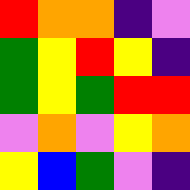[["red", "orange", "orange", "indigo", "violet"], ["green", "yellow", "red", "yellow", "indigo"], ["green", "yellow", "green", "red", "red"], ["violet", "orange", "violet", "yellow", "orange"], ["yellow", "blue", "green", "violet", "indigo"]]